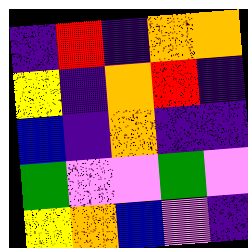[["indigo", "red", "indigo", "orange", "orange"], ["yellow", "indigo", "orange", "red", "indigo"], ["blue", "indigo", "orange", "indigo", "indigo"], ["green", "violet", "violet", "green", "violet"], ["yellow", "orange", "blue", "violet", "indigo"]]